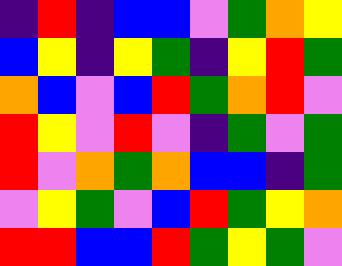[["indigo", "red", "indigo", "blue", "blue", "violet", "green", "orange", "yellow"], ["blue", "yellow", "indigo", "yellow", "green", "indigo", "yellow", "red", "green"], ["orange", "blue", "violet", "blue", "red", "green", "orange", "red", "violet"], ["red", "yellow", "violet", "red", "violet", "indigo", "green", "violet", "green"], ["red", "violet", "orange", "green", "orange", "blue", "blue", "indigo", "green"], ["violet", "yellow", "green", "violet", "blue", "red", "green", "yellow", "orange"], ["red", "red", "blue", "blue", "red", "green", "yellow", "green", "violet"]]